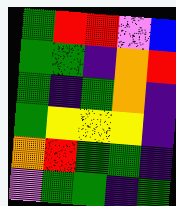[["green", "red", "red", "violet", "blue"], ["green", "green", "indigo", "orange", "red"], ["green", "indigo", "green", "orange", "indigo"], ["green", "yellow", "yellow", "yellow", "indigo"], ["orange", "red", "green", "green", "indigo"], ["violet", "green", "green", "indigo", "green"]]